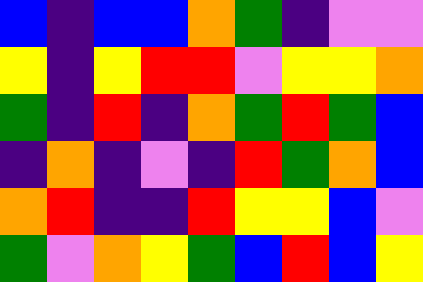[["blue", "indigo", "blue", "blue", "orange", "green", "indigo", "violet", "violet"], ["yellow", "indigo", "yellow", "red", "red", "violet", "yellow", "yellow", "orange"], ["green", "indigo", "red", "indigo", "orange", "green", "red", "green", "blue"], ["indigo", "orange", "indigo", "violet", "indigo", "red", "green", "orange", "blue"], ["orange", "red", "indigo", "indigo", "red", "yellow", "yellow", "blue", "violet"], ["green", "violet", "orange", "yellow", "green", "blue", "red", "blue", "yellow"]]